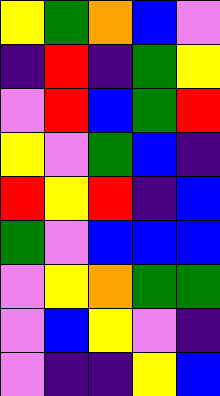[["yellow", "green", "orange", "blue", "violet"], ["indigo", "red", "indigo", "green", "yellow"], ["violet", "red", "blue", "green", "red"], ["yellow", "violet", "green", "blue", "indigo"], ["red", "yellow", "red", "indigo", "blue"], ["green", "violet", "blue", "blue", "blue"], ["violet", "yellow", "orange", "green", "green"], ["violet", "blue", "yellow", "violet", "indigo"], ["violet", "indigo", "indigo", "yellow", "blue"]]